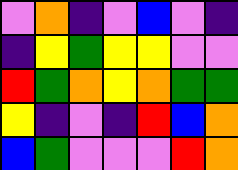[["violet", "orange", "indigo", "violet", "blue", "violet", "indigo"], ["indigo", "yellow", "green", "yellow", "yellow", "violet", "violet"], ["red", "green", "orange", "yellow", "orange", "green", "green"], ["yellow", "indigo", "violet", "indigo", "red", "blue", "orange"], ["blue", "green", "violet", "violet", "violet", "red", "orange"]]